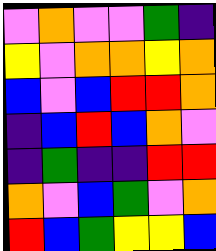[["violet", "orange", "violet", "violet", "green", "indigo"], ["yellow", "violet", "orange", "orange", "yellow", "orange"], ["blue", "violet", "blue", "red", "red", "orange"], ["indigo", "blue", "red", "blue", "orange", "violet"], ["indigo", "green", "indigo", "indigo", "red", "red"], ["orange", "violet", "blue", "green", "violet", "orange"], ["red", "blue", "green", "yellow", "yellow", "blue"]]